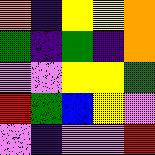[["orange", "indigo", "yellow", "yellow", "orange"], ["green", "indigo", "green", "indigo", "orange"], ["violet", "violet", "yellow", "yellow", "green"], ["red", "green", "blue", "yellow", "violet"], ["violet", "indigo", "violet", "violet", "red"]]